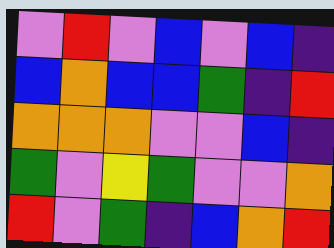[["violet", "red", "violet", "blue", "violet", "blue", "indigo"], ["blue", "orange", "blue", "blue", "green", "indigo", "red"], ["orange", "orange", "orange", "violet", "violet", "blue", "indigo"], ["green", "violet", "yellow", "green", "violet", "violet", "orange"], ["red", "violet", "green", "indigo", "blue", "orange", "red"]]